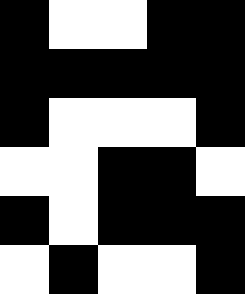[["black", "white", "white", "black", "black"], ["black", "black", "black", "black", "black"], ["black", "white", "white", "white", "black"], ["white", "white", "black", "black", "white"], ["black", "white", "black", "black", "black"], ["white", "black", "white", "white", "black"]]